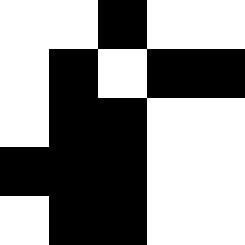[["white", "white", "black", "white", "white"], ["white", "black", "white", "black", "black"], ["white", "black", "black", "white", "white"], ["black", "black", "black", "white", "white"], ["white", "black", "black", "white", "white"]]